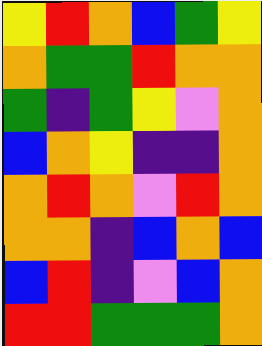[["yellow", "red", "orange", "blue", "green", "yellow"], ["orange", "green", "green", "red", "orange", "orange"], ["green", "indigo", "green", "yellow", "violet", "orange"], ["blue", "orange", "yellow", "indigo", "indigo", "orange"], ["orange", "red", "orange", "violet", "red", "orange"], ["orange", "orange", "indigo", "blue", "orange", "blue"], ["blue", "red", "indigo", "violet", "blue", "orange"], ["red", "red", "green", "green", "green", "orange"]]